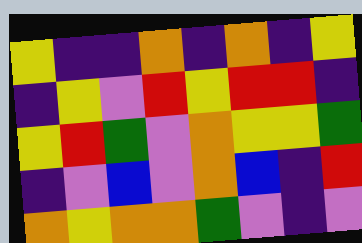[["yellow", "indigo", "indigo", "orange", "indigo", "orange", "indigo", "yellow"], ["indigo", "yellow", "violet", "red", "yellow", "red", "red", "indigo"], ["yellow", "red", "green", "violet", "orange", "yellow", "yellow", "green"], ["indigo", "violet", "blue", "violet", "orange", "blue", "indigo", "red"], ["orange", "yellow", "orange", "orange", "green", "violet", "indigo", "violet"]]